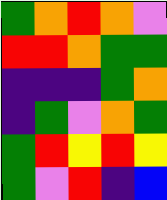[["green", "orange", "red", "orange", "violet"], ["red", "red", "orange", "green", "green"], ["indigo", "indigo", "indigo", "green", "orange"], ["indigo", "green", "violet", "orange", "green"], ["green", "red", "yellow", "red", "yellow"], ["green", "violet", "red", "indigo", "blue"]]